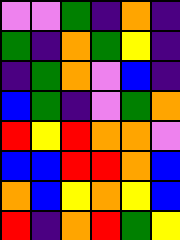[["violet", "violet", "green", "indigo", "orange", "indigo"], ["green", "indigo", "orange", "green", "yellow", "indigo"], ["indigo", "green", "orange", "violet", "blue", "indigo"], ["blue", "green", "indigo", "violet", "green", "orange"], ["red", "yellow", "red", "orange", "orange", "violet"], ["blue", "blue", "red", "red", "orange", "blue"], ["orange", "blue", "yellow", "orange", "yellow", "blue"], ["red", "indigo", "orange", "red", "green", "yellow"]]